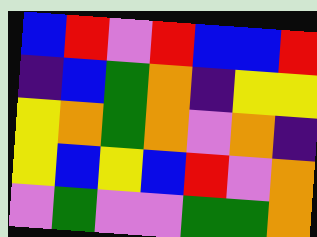[["blue", "red", "violet", "red", "blue", "blue", "red"], ["indigo", "blue", "green", "orange", "indigo", "yellow", "yellow"], ["yellow", "orange", "green", "orange", "violet", "orange", "indigo"], ["yellow", "blue", "yellow", "blue", "red", "violet", "orange"], ["violet", "green", "violet", "violet", "green", "green", "orange"]]